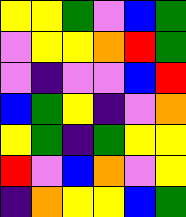[["yellow", "yellow", "green", "violet", "blue", "green"], ["violet", "yellow", "yellow", "orange", "red", "green"], ["violet", "indigo", "violet", "violet", "blue", "red"], ["blue", "green", "yellow", "indigo", "violet", "orange"], ["yellow", "green", "indigo", "green", "yellow", "yellow"], ["red", "violet", "blue", "orange", "violet", "yellow"], ["indigo", "orange", "yellow", "yellow", "blue", "green"]]